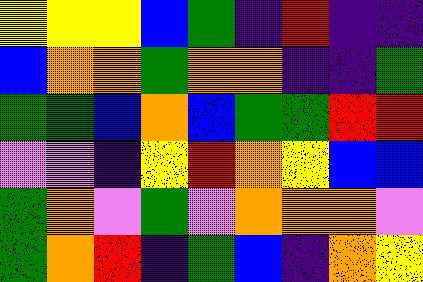[["yellow", "yellow", "yellow", "blue", "green", "indigo", "red", "indigo", "indigo"], ["blue", "orange", "orange", "green", "orange", "orange", "indigo", "indigo", "green"], ["green", "green", "blue", "orange", "blue", "green", "green", "red", "red"], ["violet", "violet", "indigo", "yellow", "red", "orange", "yellow", "blue", "blue"], ["green", "orange", "violet", "green", "violet", "orange", "orange", "orange", "violet"], ["green", "orange", "red", "indigo", "green", "blue", "indigo", "orange", "yellow"]]